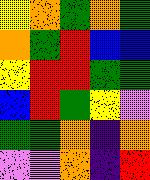[["yellow", "orange", "green", "orange", "green"], ["orange", "green", "red", "blue", "blue"], ["yellow", "red", "red", "green", "green"], ["blue", "red", "green", "yellow", "violet"], ["green", "green", "orange", "indigo", "orange"], ["violet", "violet", "orange", "indigo", "red"]]